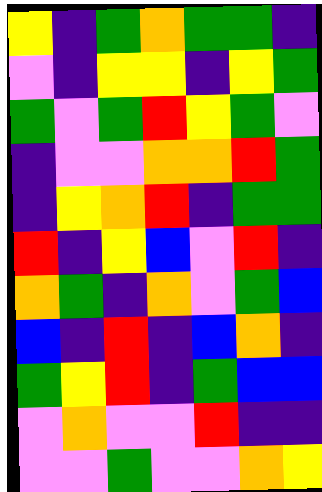[["yellow", "indigo", "green", "orange", "green", "green", "indigo"], ["violet", "indigo", "yellow", "yellow", "indigo", "yellow", "green"], ["green", "violet", "green", "red", "yellow", "green", "violet"], ["indigo", "violet", "violet", "orange", "orange", "red", "green"], ["indigo", "yellow", "orange", "red", "indigo", "green", "green"], ["red", "indigo", "yellow", "blue", "violet", "red", "indigo"], ["orange", "green", "indigo", "orange", "violet", "green", "blue"], ["blue", "indigo", "red", "indigo", "blue", "orange", "indigo"], ["green", "yellow", "red", "indigo", "green", "blue", "blue"], ["violet", "orange", "violet", "violet", "red", "indigo", "indigo"], ["violet", "violet", "green", "violet", "violet", "orange", "yellow"]]